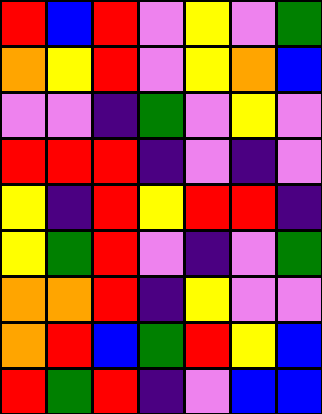[["red", "blue", "red", "violet", "yellow", "violet", "green"], ["orange", "yellow", "red", "violet", "yellow", "orange", "blue"], ["violet", "violet", "indigo", "green", "violet", "yellow", "violet"], ["red", "red", "red", "indigo", "violet", "indigo", "violet"], ["yellow", "indigo", "red", "yellow", "red", "red", "indigo"], ["yellow", "green", "red", "violet", "indigo", "violet", "green"], ["orange", "orange", "red", "indigo", "yellow", "violet", "violet"], ["orange", "red", "blue", "green", "red", "yellow", "blue"], ["red", "green", "red", "indigo", "violet", "blue", "blue"]]